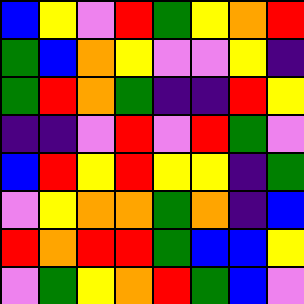[["blue", "yellow", "violet", "red", "green", "yellow", "orange", "red"], ["green", "blue", "orange", "yellow", "violet", "violet", "yellow", "indigo"], ["green", "red", "orange", "green", "indigo", "indigo", "red", "yellow"], ["indigo", "indigo", "violet", "red", "violet", "red", "green", "violet"], ["blue", "red", "yellow", "red", "yellow", "yellow", "indigo", "green"], ["violet", "yellow", "orange", "orange", "green", "orange", "indigo", "blue"], ["red", "orange", "red", "red", "green", "blue", "blue", "yellow"], ["violet", "green", "yellow", "orange", "red", "green", "blue", "violet"]]